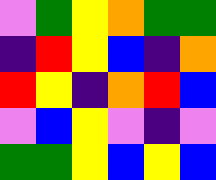[["violet", "green", "yellow", "orange", "green", "green"], ["indigo", "red", "yellow", "blue", "indigo", "orange"], ["red", "yellow", "indigo", "orange", "red", "blue"], ["violet", "blue", "yellow", "violet", "indigo", "violet"], ["green", "green", "yellow", "blue", "yellow", "blue"]]